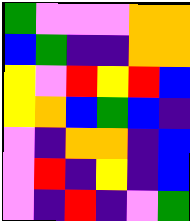[["green", "violet", "violet", "violet", "orange", "orange"], ["blue", "green", "indigo", "indigo", "orange", "orange"], ["yellow", "violet", "red", "yellow", "red", "blue"], ["yellow", "orange", "blue", "green", "blue", "indigo"], ["violet", "indigo", "orange", "orange", "indigo", "blue"], ["violet", "red", "indigo", "yellow", "indigo", "blue"], ["violet", "indigo", "red", "indigo", "violet", "green"]]